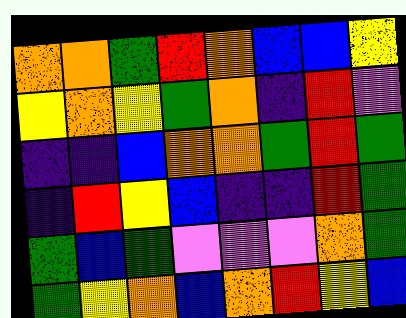[["orange", "orange", "green", "red", "orange", "blue", "blue", "yellow"], ["yellow", "orange", "yellow", "green", "orange", "indigo", "red", "violet"], ["indigo", "indigo", "blue", "orange", "orange", "green", "red", "green"], ["indigo", "red", "yellow", "blue", "indigo", "indigo", "red", "green"], ["green", "blue", "green", "violet", "violet", "violet", "orange", "green"], ["green", "yellow", "orange", "blue", "orange", "red", "yellow", "blue"]]